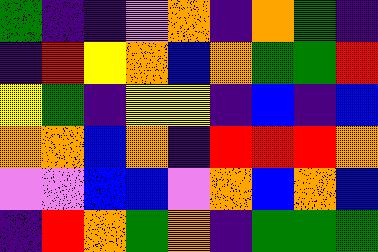[["green", "indigo", "indigo", "violet", "orange", "indigo", "orange", "green", "indigo"], ["indigo", "red", "yellow", "orange", "blue", "orange", "green", "green", "red"], ["yellow", "green", "indigo", "yellow", "yellow", "indigo", "blue", "indigo", "blue"], ["orange", "orange", "blue", "orange", "indigo", "red", "red", "red", "orange"], ["violet", "violet", "blue", "blue", "violet", "orange", "blue", "orange", "blue"], ["indigo", "red", "orange", "green", "orange", "indigo", "green", "green", "green"]]